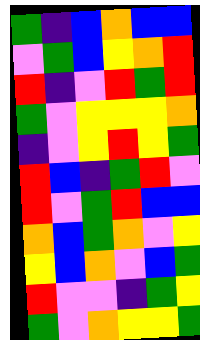[["green", "indigo", "blue", "orange", "blue", "blue"], ["violet", "green", "blue", "yellow", "orange", "red"], ["red", "indigo", "violet", "red", "green", "red"], ["green", "violet", "yellow", "yellow", "yellow", "orange"], ["indigo", "violet", "yellow", "red", "yellow", "green"], ["red", "blue", "indigo", "green", "red", "violet"], ["red", "violet", "green", "red", "blue", "blue"], ["orange", "blue", "green", "orange", "violet", "yellow"], ["yellow", "blue", "orange", "violet", "blue", "green"], ["red", "violet", "violet", "indigo", "green", "yellow"], ["green", "violet", "orange", "yellow", "yellow", "green"]]